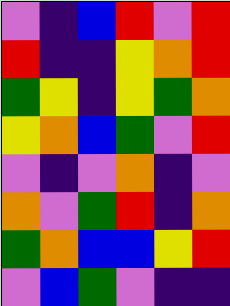[["violet", "indigo", "blue", "red", "violet", "red"], ["red", "indigo", "indigo", "yellow", "orange", "red"], ["green", "yellow", "indigo", "yellow", "green", "orange"], ["yellow", "orange", "blue", "green", "violet", "red"], ["violet", "indigo", "violet", "orange", "indigo", "violet"], ["orange", "violet", "green", "red", "indigo", "orange"], ["green", "orange", "blue", "blue", "yellow", "red"], ["violet", "blue", "green", "violet", "indigo", "indigo"]]